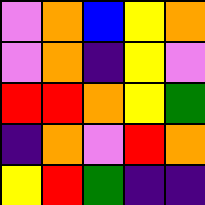[["violet", "orange", "blue", "yellow", "orange"], ["violet", "orange", "indigo", "yellow", "violet"], ["red", "red", "orange", "yellow", "green"], ["indigo", "orange", "violet", "red", "orange"], ["yellow", "red", "green", "indigo", "indigo"]]